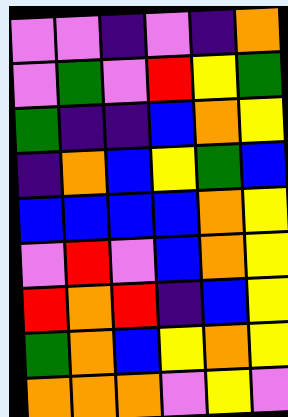[["violet", "violet", "indigo", "violet", "indigo", "orange"], ["violet", "green", "violet", "red", "yellow", "green"], ["green", "indigo", "indigo", "blue", "orange", "yellow"], ["indigo", "orange", "blue", "yellow", "green", "blue"], ["blue", "blue", "blue", "blue", "orange", "yellow"], ["violet", "red", "violet", "blue", "orange", "yellow"], ["red", "orange", "red", "indigo", "blue", "yellow"], ["green", "orange", "blue", "yellow", "orange", "yellow"], ["orange", "orange", "orange", "violet", "yellow", "violet"]]